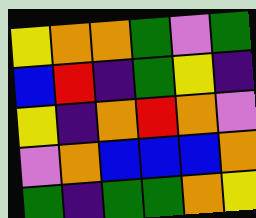[["yellow", "orange", "orange", "green", "violet", "green"], ["blue", "red", "indigo", "green", "yellow", "indigo"], ["yellow", "indigo", "orange", "red", "orange", "violet"], ["violet", "orange", "blue", "blue", "blue", "orange"], ["green", "indigo", "green", "green", "orange", "yellow"]]